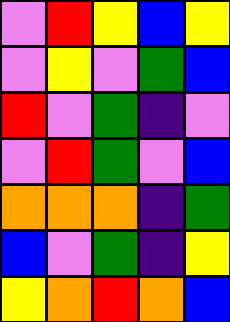[["violet", "red", "yellow", "blue", "yellow"], ["violet", "yellow", "violet", "green", "blue"], ["red", "violet", "green", "indigo", "violet"], ["violet", "red", "green", "violet", "blue"], ["orange", "orange", "orange", "indigo", "green"], ["blue", "violet", "green", "indigo", "yellow"], ["yellow", "orange", "red", "orange", "blue"]]